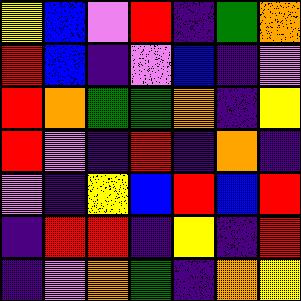[["yellow", "blue", "violet", "red", "indigo", "green", "orange"], ["red", "blue", "indigo", "violet", "blue", "indigo", "violet"], ["red", "orange", "green", "green", "orange", "indigo", "yellow"], ["red", "violet", "indigo", "red", "indigo", "orange", "indigo"], ["violet", "indigo", "yellow", "blue", "red", "blue", "red"], ["indigo", "red", "red", "indigo", "yellow", "indigo", "red"], ["indigo", "violet", "orange", "green", "indigo", "orange", "yellow"]]